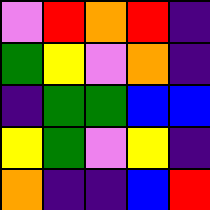[["violet", "red", "orange", "red", "indigo"], ["green", "yellow", "violet", "orange", "indigo"], ["indigo", "green", "green", "blue", "blue"], ["yellow", "green", "violet", "yellow", "indigo"], ["orange", "indigo", "indigo", "blue", "red"]]